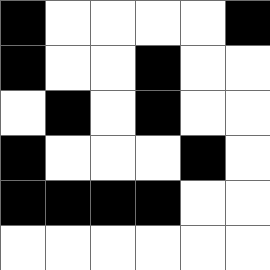[["black", "white", "white", "white", "white", "black"], ["black", "white", "white", "black", "white", "white"], ["white", "black", "white", "black", "white", "white"], ["black", "white", "white", "white", "black", "white"], ["black", "black", "black", "black", "white", "white"], ["white", "white", "white", "white", "white", "white"]]